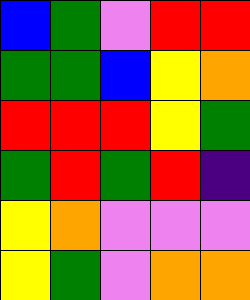[["blue", "green", "violet", "red", "red"], ["green", "green", "blue", "yellow", "orange"], ["red", "red", "red", "yellow", "green"], ["green", "red", "green", "red", "indigo"], ["yellow", "orange", "violet", "violet", "violet"], ["yellow", "green", "violet", "orange", "orange"]]